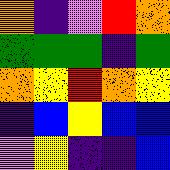[["orange", "indigo", "violet", "red", "orange"], ["green", "green", "green", "indigo", "green"], ["orange", "yellow", "red", "orange", "yellow"], ["indigo", "blue", "yellow", "blue", "blue"], ["violet", "yellow", "indigo", "indigo", "blue"]]